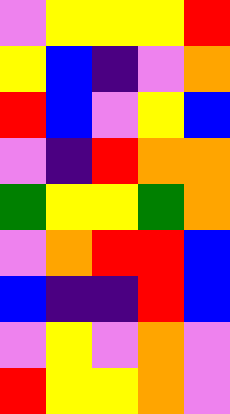[["violet", "yellow", "yellow", "yellow", "red"], ["yellow", "blue", "indigo", "violet", "orange"], ["red", "blue", "violet", "yellow", "blue"], ["violet", "indigo", "red", "orange", "orange"], ["green", "yellow", "yellow", "green", "orange"], ["violet", "orange", "red", "red", "blue"], ["blue", "indigo", "indigo", "red", "blue"], ["violet", "yellow", "violet", "orange", "violet"], ["red", "yellow", "yellow", "orange", "violet"]]